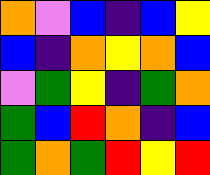[["orange", "violet", "blue", "indigo", "blue", "yellow"], ["blue", "indigo", "orange", "yellow", "orange", "blue"], ["violet", "green", "yellow", "indigo", "green", "orange"], ["green", "blue", "red", "orange", "indigo", "blue"], ["green", "orange", "green", "red", "yellow", "red"]]